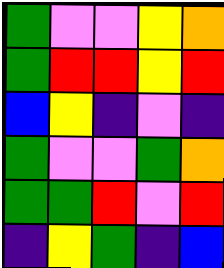[["green", "violet", "violet", "yellow", "orange"], ["green", "red", "red", "yellow", "red"], ["blue", "yellow", "indigo", "violet", "indigo"], ["green", "violet", "violet", "green", "orange"], ["green", "green", "red", "violet", "red"], ["indigo", "yellow", "green", "indigo", "blue"]]